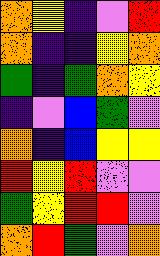[["orange", "yellow", "indigo", "violet", "red"], ["orange", "indigo", "indigo", "yellow", "orange"], ["green", "indigo", "green", "orange", "yellow"], ["indigo", "violet", "blue", "green", "violet"], ["orange", "indigo", "blue", "yellow", "yellow"], ["red", "yellow", "red", "violet", "violet"], ["green", "yellow", "red", "red", "violet"], ["orange", "red", "green", "violet", "orange"]]